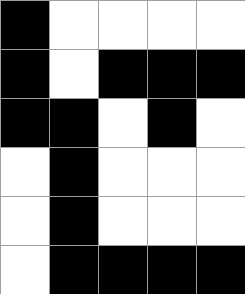[["black", "white", "white", "white", "white"], ["black", "white", "black", "black", "black"], ["black", "black", "white", "black", "white"], ["white", "black", "white", "white", "white"], ["white", "black", "white", "white", "white"], ["white", "black", "black", "black", "black"]]